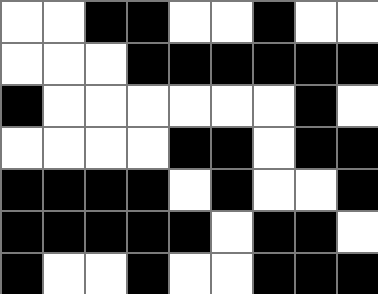[["white", "white", "black", "black", "white", "white", "black", "white", "white"], ["white", "white", "white", "black", "black", "black", "black", "black", "black"], ["black", "white", "white", "white", "white", "white", "white", "black", "white"], ["white", "white", "white", "white", "black", "black", "white", "black", "black"], ["black", "black", "black", "black", "white", "black", "white", "white", "black"], ["black", "black", "black", "black", "black", "white", "black", "black", "white"], ["black", "white", "white", "black", "white", "white", "black", "black", "black"]]